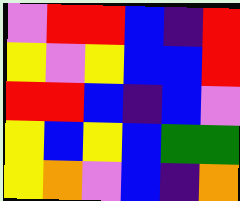[["violet", "red", "red", "blue", "indigo", "red"], ["yellow", "violet", "yellow", "blue", "blue", "red"], ["red", "red", "blue", "indigo", "blue", "violet"], ["yellow", "blue", "yellow", "blue", "green", "green"], ["yellow", "orange", "violet", "blue", "indigo", "orange"]]